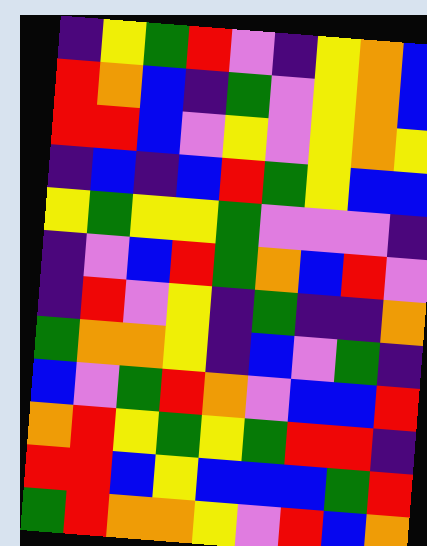[["indigo", "yellow", "green", "red", "violet", "indigo", "yellow", "orange", "blue"], ["red", "orange", "blue", "indigo", "green", "violet", "yellow", "orange", "blue"], ["red", "red", "blue", "violet", "yellow", "violet", "yellow", "orange", "yellow"], ["indigo", "blue", "indigo", "blue", "red", "green", "yellow", "blue", "blue"], ["yellow", "green", "yellow", "yellow", "green", "violet", "violet", "violet", "indigo"], ["indigo", "violet", "blue", "red", "green", "orange", "blue", "red", "violet"], ["indigo", "red", "violet", "yellow", "indigo", "green", "indigo", "indigo", "orange"], ["green", "orange", "orange", "yellow", "indigo", "blue", "violet", "green", "indigo"], ["blue", "violet", "green", "red", "orange", "violet", "blue", "blue", "red"], ["orange", "red", "yellow", "green", "yellow", "green", "red", "red", "indigo"], ["red", "red", "blue", "yellow", "blue", "blue", "blue", "green", "red"], ["green", "red", "orange", "orange", "yellow", "violet", "red", "blue", "orange"]]